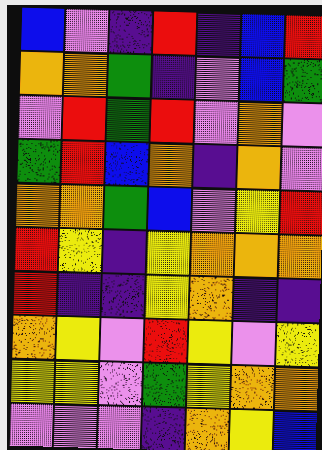[["blue", "violet", "indigo", "red", "indigo", "blue", "red"], ["orange", "orange", "green", "indigo", "violet", "blue", "green"], ["violet", "red", "green", "red", "violet", "orange", "violet"], ["green", "red", "blue", "orange", "indigo", "orange", "violet"], ["orange", "orange", "green", "blue", "violet", "yellow", "red"], ["red", "yellow", "indigo", "yellow", "orange", "orange", "orange"], ["red", "indigo", "indigo", "yellow", "orange", "indigo", "indigo"], ["orange", "yellow", "violet", "red", "yellow", "violet", "yellow"], ["yellow", "yellow", "violet", "green", "yellow", "orange", "orange"], ["violet", "violet", "violet", "indigo", "orange", "yellow", "blue"]]